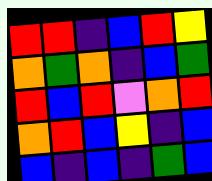[["red", "red", "indigo", "blue", "red", "yellow"], ["orange", "green", "orange", "indigo", "blue", "green"], ["red", "blue", "red", "violet", "orange", "red"], ["orange", "red", "blue", "yellow", "indigo", "blue"], ["blue", "indigo", "blue", "indigo", "green", "blue"]]